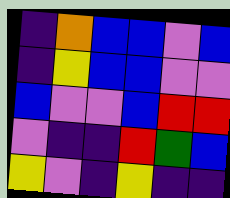[["indigo", "orange", "blue", "blue", "violet", "blue"], ["indigo", "yellow", "blue", "blue", "violet", "violet"], ["blue", "violet", "violet", "blue", "red", "red"], ["violet", "indigo", "indigo", "red", "green", "blue"], ["yellow", "violet", "indigo", "yellow", "indigo", "indigo"]]